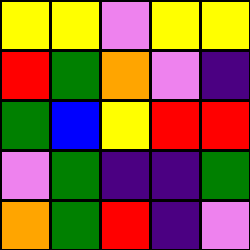[["yellow", "yellow", "violet", "yellow", "yellow"], ["red", "green", "orange", "violet", "indigo"], ["green", "blue", "yellow", "red", "red"], ["violet", "green", "indigo", "indigo", "green"], ["orange", "green", "red", "indigo", "violet"]]